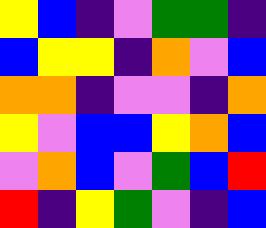[["yellow", "blue", "indigo", "violet", "green", "green", "indigo"], ["blue", "yellow", "yellow", "indigo", "orange", "violet", "blue"], ["orange", "orange", "indigo", "violet", "violet", "indigo", "orange"], ["yellow", "violet", "blue", "blue", "yellow", "orange", "blue"], ["violet", "orange", "blue", "violet", "green", "blue", "red"], ["red", "indigo", "yellow", "green", "violet", "indigo", "blue"]]